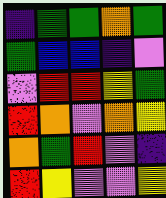[["indigo", "green", "green", "orange", "green"], ["green", "blue", "blue", "indigo", "violet"], ["violet", "red", "red", "yellow", "green"], ["red", "orange", "violet", "orange", "yellow"], ["orange", "green", "red", "violet", "indigo"], ["red", "yellow", "violet", "violet", "yellow"]]